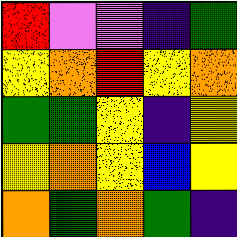[["red", "violet", "violet", "indigo", "green"], ["yellow", "orange", "red", "yellow", "orange"], ["green", "green", "yellow", "indigo", "yellow"], ["yellow", "orange", "yellow", "blue", "yellow"], ["orange", "green", "orange", "green", "indigo"]]